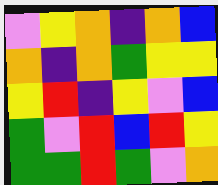[["violet", "yellow", "orange", "indigo", "orange", "blue"], ["orange", "indigo", "orange", "green", "yellow", "yellow"], ["yellow", "red", "indigo", "yellow", "violet", "blue"], ["green", "violet", "red", "blue", "red", "yellow"], ["green", "green", "red", "green", "violet", "orange"]]